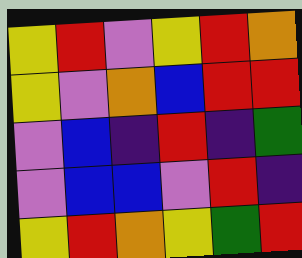[["yellow", "red", "violet", "yellow", "red", "orange"], ["yellow", "violet", "orange", "blue", "red", "red"], ["violet", "blue", "indigo", "red", "indigo", "green"], ["violet", "blue", "blue", "violet", "red", "indigo"], ["yellow", "red", "orange", "yellow", "green", "red"]]